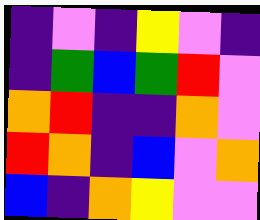[["indigo", "violet", "indigo", "yellow", "violet", "indigo"], ["indigo", "green", "blue", "green", "red", "violet"], ["orange", "red", "indigo", "indigo", "orange", "violet"], ["red", "orange", "indigo", "blue", "violet", "orange"], ["blue", "indigo", "orange", "yellow", "violet", "violet"]]